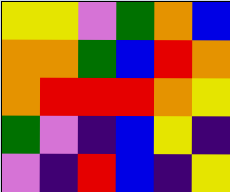[["yellow", "yellow", "violet", "green", "orange", "blue"], ["orange", "orange", "green", "blue", "red", "orange"], ["orange", "red", "red", "red", "orange", "yellow"], ["green", "violet", "indigo", "blue", "yellow", "indigo"], ["violet", "indigo", "red", "blue", "indigo", "yellow"]]